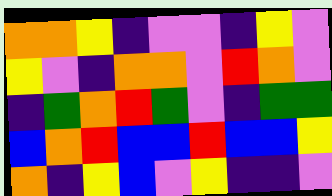[["orange", "orange", "yellow", "indigo", "violet", "violet", "indigo", "yellow", "violet"], ["yellow", "violet", "indigo", "orange", "orange", "violet", "red", "orange", "violet"], ["indigo", "green", "orange", "red", "green", "violet", "indigo", "green", "green"], ["blue", "orange", "red", "blue", "blue", "red", "blue", "blue", "yellow"], ["orange", "indigo", "yellow", "blue", "violet", "yellow", "indigo", "indigo", "violet"]]